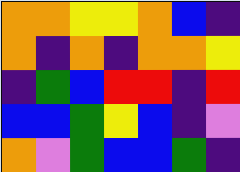[["orange", "orange", "yellow", "yellow", "orange", "blue", "indigo"], ["orange", "indigo", "orange", "indigo", "orange", "orange", "yellow"], ["indigo", "green", "blue", "red", "red", "indigo", "red"], ["blue", "blue", "green", "yellow", "blue", "indigo", "violet"], ["orange", "violet", "green", "blue", "blue", "green", "indigo"]]